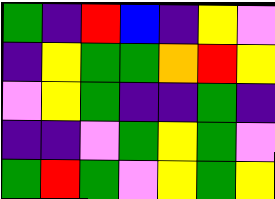[["green", "indigo", "red", "blue", "indigo", "yellow", "violet"], ["indigo", "yellow", "green", "green", "orange", "red", "yellow"], ["violet", "yellow", "green", "indigo", "indigo", "green", "indigo"], ["indigo", "indigo", "violet", "green", "yellow", "green", "violet"], ["green", "red", "green", "violet", "yellow", "green", "yellow"]]